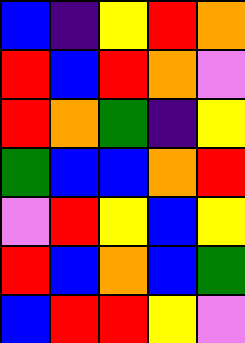[["blue", "indigo", "yellow", "red", "orange"], ["red", "blue", "red", "orange", "violet"], ["red", "orange", "green", "indigo", "yellow"], ["green", "blue", "blue", "orange", "red"], ["violet", "red", "yellow", "blue", "yellow"], ["red", "blue", "orange", "blue", "green"], ["blue", "red", "red", "yellow", "violet"]]